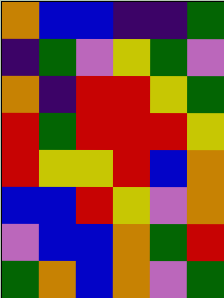[["orange", "blue", "blue", "indigo", "indigo", "green"], ["indigo", "green", "violet", "yellow", "green", "violet"], ["orange", "indigo", "red", "red", "yellow", "green"], ["red", "green", "red", "red", "red", "yellow"], ["red", "yellow", "yellow", "red", "blue", "orange"], ["blue", "blue", "red", "yellow", "violet", "orange"], ["violet", "blue", "blue", "orange", "green", "red"], ["green", "orange", "blue", "orange", "violet", "green"]]